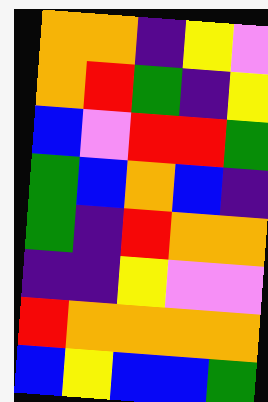[["orange", "orange", "indigo", "yellow", "violet"], ["orange", "red", "green", "indigo", "yellow"], ["blue", "violet", "red", "red", "green"], ["green", "blue", "orange", "blue", "indigo"], ["green", "indigo", "red", "orange", "orange"], ["indigo", "indigo", "yellow", "violet", "violet"], ["red", "orange", "orange", "orange", "orange"], ["blue", "yellow", "blue", "blue", "green"]]